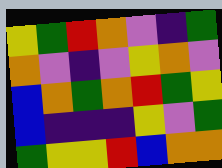[["yellow", "green", "red", "orange", "violet", "indigo", "green"], ["orange", "violet", "indigo", "violet", "yellow", "orange", "violet"], ["blue", "orange", "green", "orange", "red", "green", "yellow"], ["blue", "indigo", "indigo", "indigo", "yellow", "violet", "green"], ["green", "yellow", "yellow", "red", "blue", "orange", "orange"]]